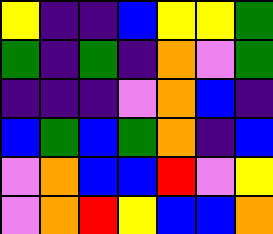[["yellow", "indigo", "indigo", "blue", "yellow", "yellow", "green"], ["green", "indigo", "green", "indigo", "orange", "violet", "green"], ["indigo", "indigo", "indigo", "violet", "orange", "blue", "indigo"], ["blue", "green", "blue", "green", "orange", "indigo", "blue"], ["violet", "orange", "blue", "blue", "red", "violet", "yellow"], ["violet", "orange", "red", "yellow", "blue", "blue", "orange"]]